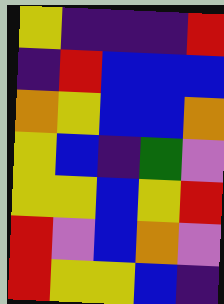[["yellow", "indigo", "indigo", "indigo", "red"], ["indigo", "red", "blue", "blue", "blue"], ["orange", "yellow", "blue", "blue", "orange"], ["yellow", "blue", "indigo", "green", "violet"], ["yellow", "yellow", "blue", "yellow", "red"], ["red", "violet", "blue", "orange", "violet"], ["red", "yellow", "yellow", "blue", "indigo"]]